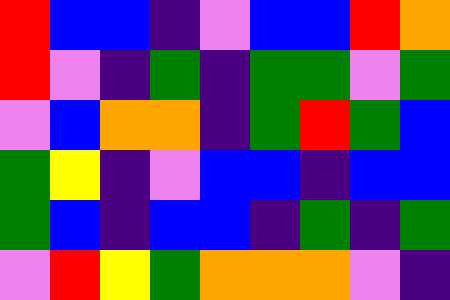[["red", "blue", "blue", "indigo", "violet", "blue", "blue", "red", "orange"], ["red", "violet", "indigo", "green", "indigo", "green", "green", "violet", "green"], ["violet", "blue", "orange", "orange", "indigo", "green", "red", "green", "blue"], ["green", "yellow", "indigo", "violet", "blue", "blue", "indigo", "blue", "blue"], ["green", "blue", "indigo", "blue", "blue", "indigo", "green", "indigo", "green"], ["violet", "red", "yellow", "green", "orange", "orange", "orange", "violet", "indigo"]]